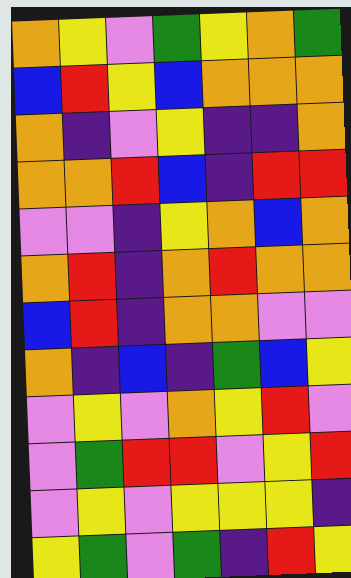[["orange", "yellow", "violet", "green", "yellow", "orange", "green"], ["blue", "red", "yellow", "blue", "orange", "orange", "orange"], ["orange", "indigo", "violet", "yellow", "indigo", "indigo", "orange"], ["orange", "orange", "red", "blue", "indigo", "red", "red"], ["violet", "violet", "indigo", "yellow", "orange", "blue", "orange"], ["orange", "red", "indigo", "orange", "red", "orange", "orange"], ["blue", "red", "indigo", "orange", "orange", "violet", "violet"], ["orange", "indigo", "blue", "indigo", "green", "blue", "yellow"], ["violet", "yellow", "violet", "orange", "yellow", "red", "violet"], ["violet", "green", "red", "red", "violet", "yellow", "red"], ["violet", "yellow", "violet", "yellow", "yellow", "yellow", "indigo"], ["yellow", "green", "violet", "green", "indigo", "red", "yellow"]]